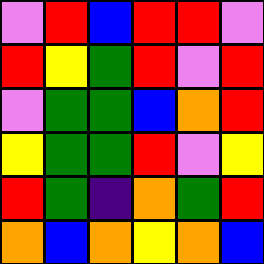[["violet", "red", "blue", "red", "red", "violet"], ["red", "yellow", "green", "red", "violet", "red"], ["violet", "green", "green", "blue", "orange", "red"], ["yellow", "green", "green", "red", "violet", "yellow"], ["red", "green", "indigo", "orange", "green", "red"], ["orange", "blue", "orange", "yellow", "orange", "blue"]]